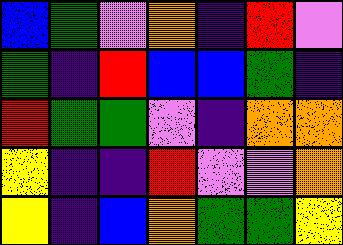[["blue", "green", "violet", "orange", "indigo", "red", "violet"], ["green", "indigo", "red", "blue", "blue", "green", "indigo"], ["red", "green", "green", "violet", "indigo", "orange", "orange"], ["yellow", "indigo", "indigo", "red", "violet", "violet", "orange"], ["yellow", "indigo", "blue", "orange", "green", "green", "yellow"]]